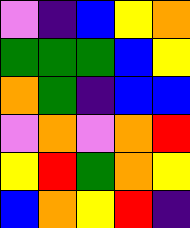[["violet", "indigo", "blue", "yellow", "orange"], ["green", "green", "green", "blue", "yellow"], ["orange", "green", "indigo", "blue", "blue"], ["violet", "orange", "violet", "orange", "red"], ["yellow", "red", "green", "orange", "yellow"], ["blue", "orange", "yellow", "red", "indigo"]]